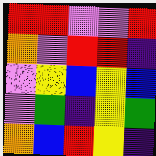[["red", "red", "violet", "violet", "red"], ["orange", "violet", "red", "red", "indigo"], ["violet", "yellow", "blue", "yellow", "blue"], ["violet", "green", "indigo", "yellow", "green"], ["orange", "blue", "red", "yellow", "indigo"]]